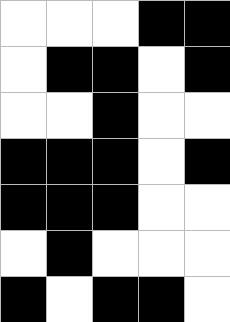[["white", "white", "white", "black", "black"], ["white", "black", "black", "white", "black"], ["white", "white", "black", "white", "white"], ["black", "black", "black", "white", "black"], ["black", "black", "black", "white", "white"], ["white", "black", "white", "white", "white"], ["black", "white", "black", "black", "white"]]